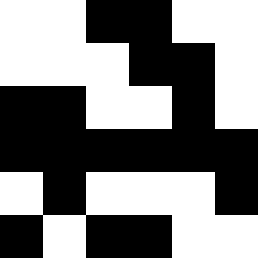[["white", "white", "black", "black", "white", "white"], ["white", "white", "white", "black", "black", "white"], ["black", "black", "white", "white", "black", "white"], ["black", "black", "black", "black", "black", "black"], ["white", "black", "white", "white", "white", "black"], ["black", "white", "black", "black", "white", "white"]]